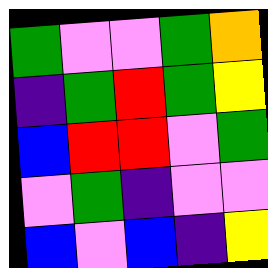[["green", "violet", "violet", "green", "orange"], ["indigo", "green", "red", "green", "yellow"], ["blue", "red", "red", "violet", "green"], ["violet", "green", "indigo", "violet", "violet"], ["blue", "violet", "blue", "indigo", "yellow"]]